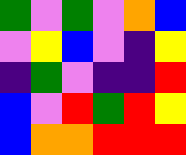[["green", "violet", "green", "violet", "orange", "blue"], ["violet", "yellow", "blue", "violet", "indigo", "yellow"], ["indigo", "green", "violet", "indigo", "indigo", "red"], ["blue", "violet", "red", "green", "red", "yellow"], ["blue", "orange", "orange", "red", "red", "red"]]